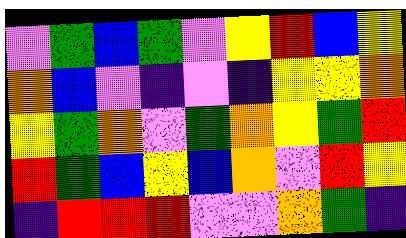[["violet", "green", "blue", "green", "violet", "yellow", "red", "blue", "yellow"], ["orange", "blue", "violet", "indigo", "violet", "indigo", "yellow", "yellow", "orange"], ["yellow", "green", "orange", "violet", "green", "orange", "yellow", "green", "red"], ["red", "green", "blue", "yellow", "blue", "orange", "violet", "red", "yellow"], ["indigo", "red", "red", "red", "violet", "violet", "orange", "green", "indigo"]]